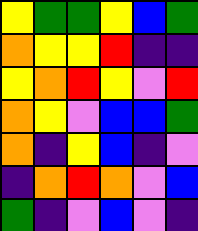[["yellow", "green", "green", "yellow", "blue", "green"], ["orange", "yellow", "yellow", "red", "indigo", "indigo"], ["yellow", "orange", "red", "yellow", "violet", "red"], ["orange", "yellow", "violet", "blue", "blue", "green"], ["orange", "indigo", "yellow", "blue", "indigo", "violet"], ["indigo", "orange", "red", "orange", "violet", "blue"], ["green", "indigo", "violet", "blue", "violet", "indigo"]]